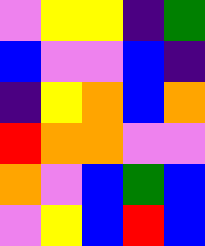[["violet", "yellow", "yellow", "indigo", "green"], ["blue", "violet", "violet", "blue", "indigo"], ["indigo", "yellow", "orange", "blue", "orange"], ["red", "orange", "orange", "violet", "violet"], ["orange", "violet", "blue", "green", "blue"], ["violet", "yellow", "blue", "red", "blue"]]